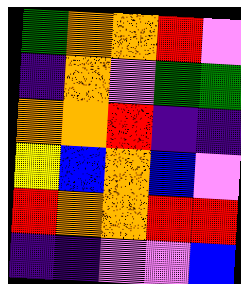[["green", "orange", "orange", "red", "violet"], ["indigo", "orange", "violet", "green", "green"], ["orange", "orange", "red", "indigo", "indigo"], ["yellow", "blue", "orange", "blue", "violet"], ["red", "orange", "orange", "red", "red"], ["indigo", "indigo", "violet", "violet", "blue"]]